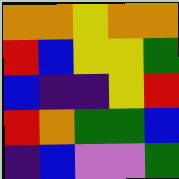[["orange", "orange", "yellow", "orange", "orange"], ["red", "blue", "yellow", "yellow", "green"], ["blue", "indigo", "indigo", "yellow", "red"], ["red", "orange", "green", "green", "blue"], ["indigo", "blue", "violet", "violet", "green"]]